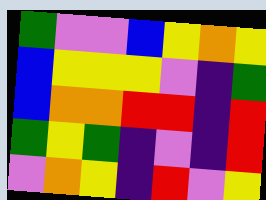[["green", "violet", "violet", "blue", "yellow", "orange", "yellow"], ["blue", "yellow", "yellow", "yellow", "violet", "indigo", "green"], ["blue", "orange", "orange", "red", "red", "indigo", "red"], ["green", "yellow", "green", "indigo", "violet", "indigo", "red"], ["violet", "orange", "yellow", "indigo", "red", "violet", "yellow"]]